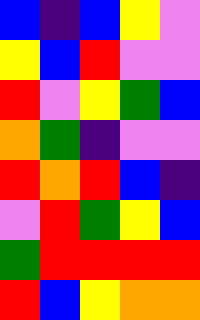[["blue", "indigo", "blue", "yellow", "violet"], ["yellow", "blue", "red", "violet", "violet"], ["red", "violet", "yellow", "green", "blue"], ["orange", "green", "indigo", "violet", "violet"], ["red", "orange", "red", "blue", "indigo"], ["violet", "red", "green", "yellow", "blue"], ["green", "red", "red", "red", "red"], ["red", "blue", "yellow", "orange", "orange"]]